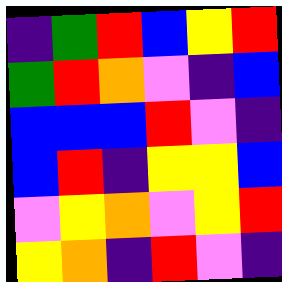[["indigo", "green", "red", "blue", "yellow", "red"], ["green", "red", "orange", "violet", "indigo", "blue"], ["blue", "blue", "blue", "red", "violet", "indigo"], ["blue", "red", "indigo", "yellow", "yellow", "blue"], ["violet", "yellow", "orange", "violet", "yellow", "red"], ["yellow", "orange", "indigo", "red", "violet", "indigo"]]